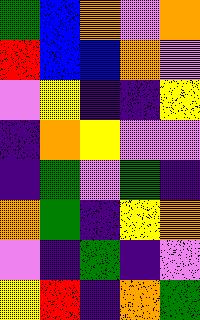[["green", "blue", "orange", "violet", "orange"], ["red", "blue", "blue", "orange", "violet"], ["violet", "yellow", "indigo", "indigo", "yellow"], ["indigo", "orange", "yellow", "violet", "violet"], ["indigo", "green", "violet", "green", "indigo"], ["orange", "green", "indigo", "yellow", "orange"], ["violet", "indigo", "green", "indigo", "violet"], ["yellow", "red", "indigo", "orange", "green"]]